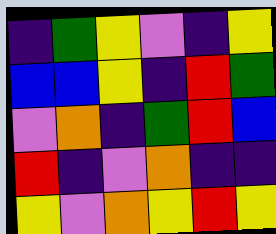[["indigo", "green", "yellow", "violet", "indigo", "yellow"], ["blue", "blue", "yellow", "indigo", "red", "green"], ["violet", "orange", "indigo", "green", "red", "blue"], ["red", "indigo", "violet", "orange", "indigo", "indigo"], ["yellow", "violet", "orange", "yellow", "red", "yellow"]]